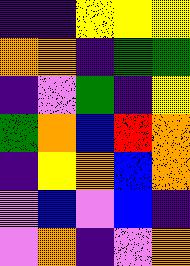[["indigo", "indigo", "yellow", "yellow", "yellow"], ["orange", "orange", "indigo", "green", "green"], ["indigo", "violet", "green", "indigo", "yellow"], ["green", "orange", "blue", "red", "orange"], ["indigo", "yellow", "orange", "blue", "orange"], ["violet", "blue", "violet", "blue", "indigo"], ["violet", "orange", "indigo", "violet", "orange"]]